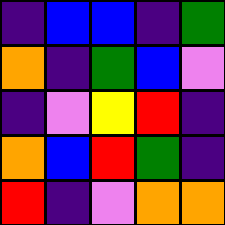[["indigo", "blue", "blue", "indigo", "green"], ["orange", "indigo", "green", "blue", "violet"], ["indigo", "violet", "yellow", "red", "indigo"], ["orange", "blue", "red", "green", "indigo"], ["red", "indigo", "violet", "orange", "orange"]]